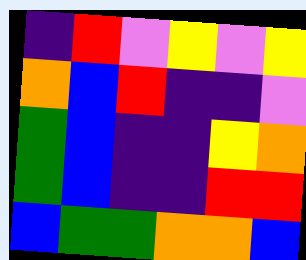[["indigo", "red", "violet", "yellow", "violet", "yellow"], ["orange", "blue", "red", "indigo", "indigo", "violet"], ["green", "blue", "indigo", "indigo", "yellow", "orange"], ["green", "blue", "indigo", "indigo", "red", "red"], ["blue", "green", "green", "orange", "orange", "blue"]]